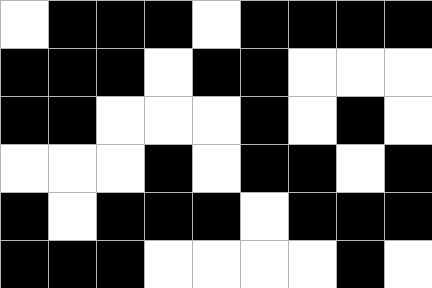[["white", "black", "black", "black", "white", "black", "black", "black", "black"], ["black", "black", "black", "white", "black", "black", "white", "white", "white"], ["black", "black", "white", "white", "white", "black", "white", "black", "white"], ["white", "white", "white", "black", "white", "black", "black", "white", "black"], ["black", "white", "black", "black", "black", "white", "black", "black", "black"], ["black", "black", "black", "white", "white", "white", "white", "black", "white"]]